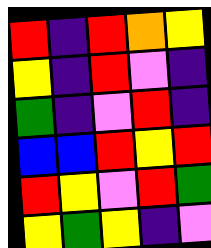[["red", "indigo", "red", "orange", "yellow"], ["yellow", "indigo", "red", "violet", "indigo"], ["green", "indigo", "violet", "red", "indigo"], ["blue", "blue", "red", "yellow", "red"], ["red", "yellow", "violet", "red", "green"], ["yellow", "green", "yellow", "indigo", "violet"]]